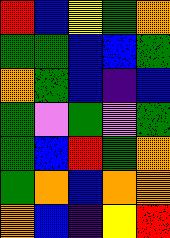[["red", "blue", "yellow", "green", "orange"], ["green", "green", "blue", "blue", "green"], ["orange", "green", "blue", "indigo", "blue"], ["green", "violet", "green", "violet", "green"], ["green", "blue", "red", "green", "orange"], ["green", "orange", "blue", "orange", "orange"], ["orange", "blue", "indigo", "yellow", "red"]]